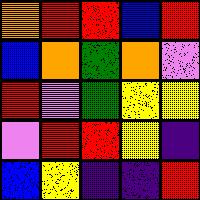[["orange", "red", "red", "blue", "red"], ["blue", "orange", "green", "orange", "violet"], ["red", "violet", "green", "yellow", "yellow"], ["violet", "red", "red", "yellow", "indigo"], ["blue", "yellow", "indigo", "indigo", "red"]]